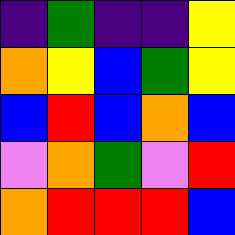[["indigo", "green", "indigo", "indigo", "yellow"], ["orange", "yellow", "blue", "green", "yellow"], ["blue", "red", "blue", "orange", "blue"], ["violet", "orange", "green", "violet", "red"], ["orange", "red", "red", "red", "blue"]]